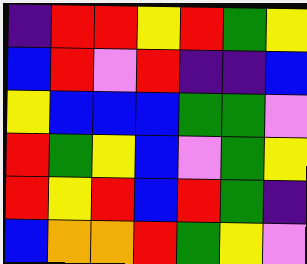[["indigo", "red", "red", "yellow", "red", "green", "yellow"], ["blue", "red", "violet", "red", "indigo", "indigo", "blue"], ["yellow", "blue", "blue", "blue", "green", "green", "violet"], ["red", "green", "yellow", "blue", "violet", "green", "yellow"], ["red", "yellow", "red", "blue", "red", "green", "indigo"], ["blue", "orange", "orange", "red", "green", "yellow", "violet"]]